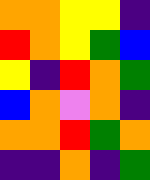[["orange", "orange", "yellow", "yellow", "indigo"], ["red", "orange", "yellow", "green", "blue"], ["yellow", "indigo", "red", "orange", "green"], ["blue", "orange", "violet", "orange", "indigo"], ["orange", "orange", "red", "green", "orange"], ["indigo", "indigo", "orange", "indigo", "green"]]